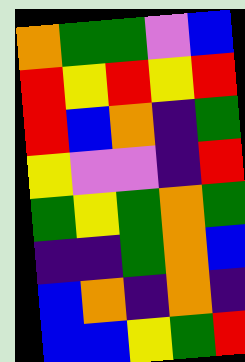[["orange", "green", "green", "violet", "blue"], ["red", "yellow", "red", "yellow", "red"], ["red", "blue", "orange", "indigo", "green"], ["yellow", "violet", "violet", "indigo", "red"], ["green", "yellow", "green", "orange", "green"], ["indigo", "indigo", "green", "orange", "blue"], ["blue", "orange", "indigo", "orange", "indigo"], ["blue", "blue", "yellow", "green", "red"]]